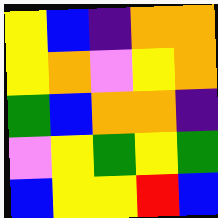[["yellow", "blue", "indigo", "orange", "orange"], ["yellow", "orange", "violet", "yellow", "orange"], ["green", "blue", "orange", "orange", "indigo"], ["violet", "yellow", "green", "yellow", "green"], ["blue", "yellow", "yellow", "red", "blue"]]